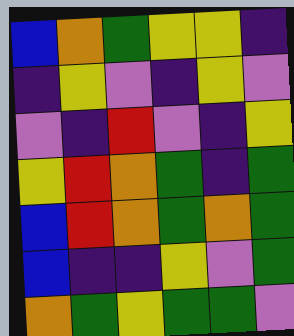[["blue", "orange", "green", "yellow", "yellow", "indigo"], ["indigo", "yellow", "violet", "indigo", "yellow", "violet"], ["violet", "indigo", "red", "violet", "indigo", "yellow"], ["yellow", "red", "orange", "green", "indigo", "green"], ["blue", "red", "orange", "green", "orange", "green"], ["blue", "indigo", "indigo", "yellow", "violet", "green"], ["orange", "green", "yellow", "green", "green", "violet"]]